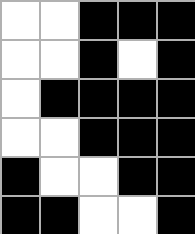[["white", "white", "black", "black", "black"], ["white", "white", "black", "white", "black"], ["white", "black", "black", "black", "black"], ["white", "white", "black", "black", "black"], ["black", "white", "white", "black", "black"], ["black", "black", "white", "white", "black"]]